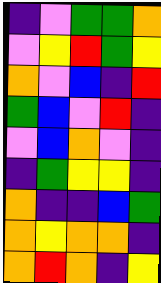[["indigo", "violet", "green", "green", "orange"], ["violet", "yellow", "red", "green", "yellow"], ["orange", "violet", "blue", "indigo", "red"], ["green", "blue", "violet", "red", "indigo"], ["violet", "blue", "orange", "violet", "indigo"], ["indigo", "green", "yellow", "yellow", "indigo"], ["orange", "indigo", "indigo", "blue", "green"], ["orange", "yellow", "orange", "orange", "indigo"], ["orange", "red", "orange", "indigo", "yellow"]]